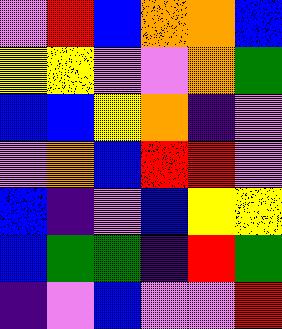[["violet", "red", "blue", "orange", "orange", "blue"], ["yellow", "yellow", "violet", "violet", "orange", "green"], ["blue", "blue", "yellow", "orange", "indigo", "violet"], ["violet", "orange", "blue", "red", "red", "violet"], ["blue", "indigo", "violet", "blue", "yellow", "yellow"], ["blue", "green", "green", "indigo", "red", "green"], ["indigo", "violet", "blue", "violet", "violet", "red"]]